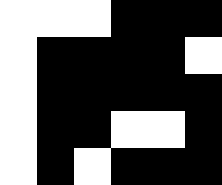[["white", "white", "white", "black", "black", "black"], ["white", "black", "black", "black", "black", "white"], ["white", "black", "black", "black", "black", "black"], ["white", "black", "black", "white", "white", "black"], ["white", "black", "white", "black", "black", "black"]]